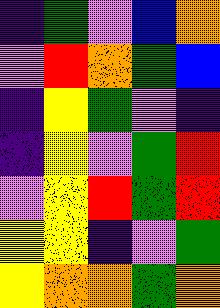[["indigo", "green", "violet", "blue", "orange"], ["violet", "red", "orange", "green", "blue"], ["indigo", "yellow", "green", "violet", "indigo"], ["indigo", "yellow", "violet", "green", "red"], ["violet", "yellow", "red", "green", "red"], ["yellow", "yellow", "indigo", "violet", "green"], ["yellow", "orange", "orange", "green", "orange"]]